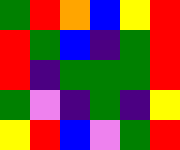[["green", "red", "orange", "blue", "yellow", "red"], ["red", "green", "blue", "indigo", "green", "red"], ["red", "indigo", "green", "green", "green", "red"], ["green", "violet", "indigo", "green", "indigo", "yellow"], ["yellow", "red", "blue", "violet", "green", "red"]]